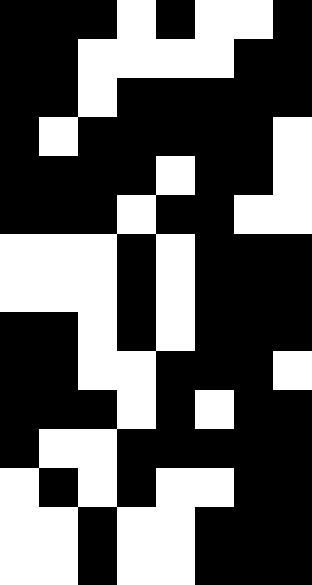[["black", "black", "black", "white", "black", "white", "white", "black"], ["black", "black", "white", "white", "white", "white", "black", "black"], ["black", "black", "white", "black", "black", "black", "black", "black"], ["black", "white", "black", "black", "black", "black", "black", "white"], ["black", "black", "black", "black", "white", "black", "black", "white"], ["black", "black", "black", "white", "black", "black", "white", "white"], ["white", "white", "white", "black", "white", "black", "black", "black"], ["white", "white", "white", "black", "white", "black", "black", "black"], ["black", "black", "white", "black", "white", "black", "black", "black"], ["black", "black", "white", "white", "black", "black", "black", "white"], ["black", "black", "black", "white", "black", "white", "black", "black"], ["black", "white", "white", "black", "black", "black", "black", "black"], ["white", "black", "white", "black", "white", "white", "black", "black"], ["white", "white", "black", "white", "white", "black", "black", "black"], ["white", "white", "black", "white", "white", "black", "black", "black"]]